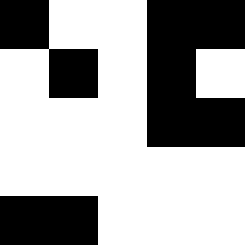[["black", "white", "white", "black", "black"], ["white", "black", "white", "black", "white"], ["white", "white", "white", "black", "black"], ["white", "white", "white", "white", "white"], ["black", "black", "white", "white", "white"]]